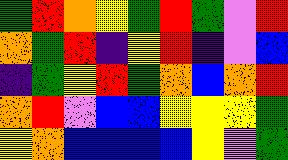[["green", "red", "orange", "yellow", "green", "red", "green", "violet", "red"], ["orange", "green", "red", "indigo", "yellow", "red", "indigo", "violet", "blue"], ["indigo", "green", "yellow", "red", "green", "orange", "blue", "orange", "red"], ["orange", "red", "violet", "blue", "blue", "yellow", "yellow", "yellow", "green"], ["yellow", "orange", "blue", "blue", "blue", "blue", "yellow", "violet", "green"]]